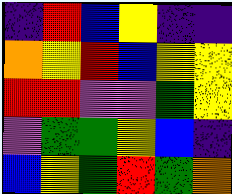[["indigo", "red", "blue", "yellow", "indigo", "indigo"], ["orange", "yellow", "red", "blue", "yellow", "yellow"], ["red", "red", "violet", "violet", "green", "yellow"], ["violet", "green", "green", "yellow", "blue", "indigo"], ["blue", "yellow", "green", "red", "green", "orange"]]